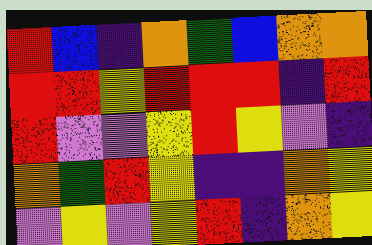[["red", "blue", "indigo", "orange", "green", "blue", "orange", "orange"], ["red", "red", "yellow", "red", "red", "red", "indigo", "red"], ["red", "violet", "violet", "yellow", "red", "yellow", "violet", "indigo"], ["orange", "green", "red", "yellow", "indigo", "indigo", "orange", "yellow"], ["violet", "yellow", "violet", "yellow", "red", "indigo", "orange", "yellow"]]